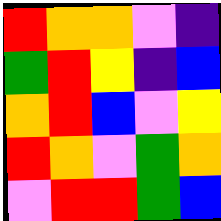[["red", "orange", "orange", "violet", "indigo"], ["green", "red", "yellow", "indigo", "blue"], ["orange", "red", "blue", "violet", "yellow"], ["red", "orange", "violet", "green", "orange"], ["violet", "red", "red", "green", "blue"]]